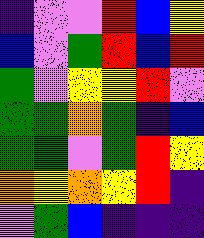[["indigo", "violet", "violet", "red", "blue", "yellow"], ["blue", "violet", "green", "red", "blue", "red"], ["green", "violet", "yellow", "yellow", "red", "violet"], ["green", "green", "orange", "green", "indigo", "blue"], ["green", "green", "violet", "green", "red", "yellow"], ["orange", "yellow", "orange", "yellow", "red", "indigo"], ["violet", "green", "blue", "indigo", "indigo", "indigo"]]